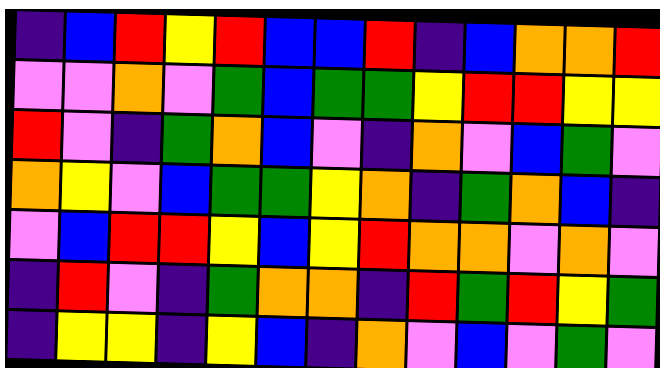[["indigo", "blue", "red", "yellow", "red", "blue", "blue", "red", "indigo", "blue", "orange", "orange", "red"], ["violet", "violet", "orange", "violet", "green", "blue", "green", "green", "yellow", "red", "red", "yellow", "yellow"], ["red", "violet", "indigo", "green", "orange", "blue", "violet", "indigo", "orange", "violet", "blue", "green", "violet"], ["orange", "yellow", "violet", "blue", "green", "green", "yellow", "orange", "indigo", "green", "orange", "blue", "indigo"], ["violet", "blue", "red", "red", "yellow", "blue", "yellow", "red", "orange", "orange", "violet", "orange", "violet"], ["indigo", "red", "violet", "indigo", "green", "orange", "orange", "indigo", "red", "green", "red", "yellow", "green"], ["indigo", "yellow", "yellow", "indigo", "yellow", "blue", "indigo", "orange", "violet", "blue", "violet", "green", "violet"]]